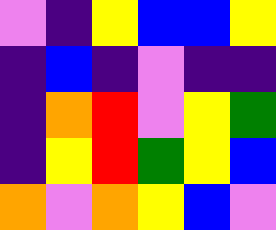[["violet", "indigo", "yellow", "blue", "blue", "yellow"], ["indigo", "blue", "indigo", "violet", "indigo", "indigo"], ["indigo", "orange", "red", "violet", "yellow", "green"], ["indigo", "yellow", "red", "green", "yellow", "blue"], ["orange", "violet", "orange", "yellow", "blue", "violet"]]